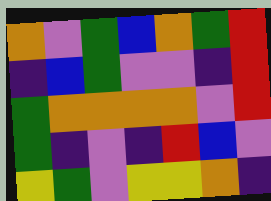[["orange", "violet", "green", "blue", "orange", "green", "red"], ["indigo", "blue", "green", "violet", "violet", "indigo", "red"], ["green", "orange", "orange", "orange", "orange", "violet", "red"], ["green", "indigo", "violet", "indigo", "red", "blue", "violet"], ["yellow", "green", "violet", "yellow", "yellow", "orange", "indigo"]]